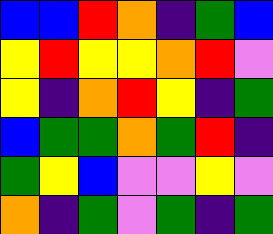[["blue", "blue", "red", "orange", "indigo", "green", "blue"], ["yellow", "red", "yellow", "yellow", "orange", "red", "violet"], ["yellow", "indigo", "orange", "red", "yellow", "indigo", "green"], ["blue", "green", "green", "orange", "green", "red", "indigo"], ["green", "yellow", "blue", "violet", "violet", "yellow", "violet"], ["orange", "indigo", "green", "violet", "green", "indigo", "green"]]